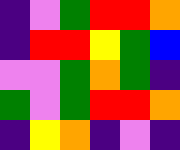[["indigo", "violet", "green", "red", "red", "orange"], ["indigo", "red", "red", "yellow", "green", "blue"], ["violet", "violet", "green", "orange", "green", "indigo"], ["green", "violet", "green", "red", "red", "orange"], ["indigo", "yellow", "orange", "indigo", "violet", "indigo"]]